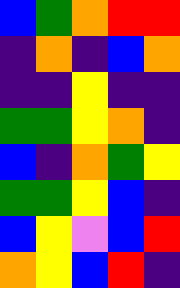[["blue", "green", "orange", "red", "red"], ["indigo", "orange", "indigo", "blue", "orange"], ["indigo", "indigo", "yellow", "indigo", "indigo"], ["green", "green", "yellow", "orange", "indigo"], ["blue", "indigo", "orange", "green", "yellow"], ["green", "green", "yellow", "blue", "indigo"], ["blue", "yellow", "violet", "blue", "red"], ["orange", "yellow", "blue", "red", "indigo"]]